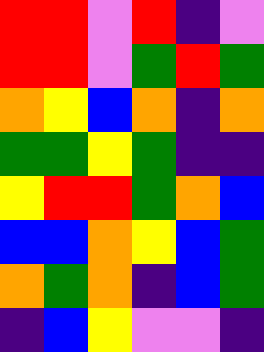[["red", "red", "violet", "red", "indigo", "violet"], ["red", "red", "violet", "green", "red", "green"], ["orange", "yellow", "blue", "orange", "indigo", "orange"], ["green", "green", "yellow", "green", "indigo", "indigo"], ["yellow", "red", "red", "green", "orange", "blue"], ["blue", "blue", "orange", "yellow", "blue", "green"], ["orange", "green", "orange", "indigo", "blue", "green"], ["indigo", "blue", "yellow", "violet", "violet", "indigo"]]